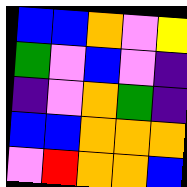[["blue", "blue", "orange", "violet", "yellow"], ["green", "violet", "blue", "violet", "indigo"], ["indigo", "violet", "orange", "green", "indigo"], ["blue", "blue", "orange", "orange", "orange"], ["violet", "red", "orange", "orange", "blue"]]